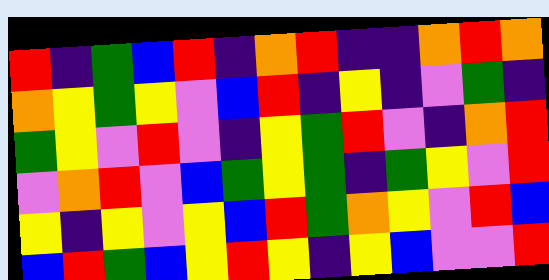[["red", "indigo", "green", "blue", "red", "indigo", "orange", "red", "indigo", "indigo", "orange", "red", "orange"], ["orange", "yellow", "green", "yellow", "violet", "blue", "red", "indigo", "yellow", "indigo", "violet", "green", "indigo"], ["green", "yellow", "violet", "red", "violet", "indigo", "yellow", "green", "red", "violet", "indigo", "orange", "red"], ["violet", "orange", "red", "violet", "blue", "green", "yellow", "green", "indigo", "green", "yellow", "violet", "red"], ["yellow", "indigo", "yellow", "violet", "yellow", "blue", "red", "green", "orange", "yellow", "violet", "red", "blue"], ["blue", "red", "green", "blue", "yellow", "red", "yellow", "indigo", "yellow", "blue", "violet", "violet", "red"]]